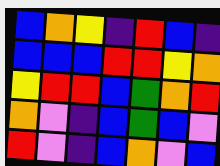[["blue", "orange", "yellow", "indigo", "red", "blue", "indigo"], ["blue", "blue", "blue", "red", "red", "yellow", "orange"], ["yellow", "red", "red", "blue", "green", "orange", "red"], ["orange", "violet", "indigo", "blue", "green", "blue", "violet"], ["red", "violet", "indigo", "blue", "orange", "violet", "blue"]]